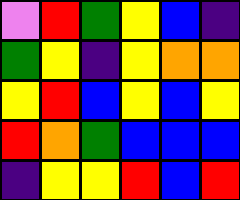[["violet", "red", "green", "yellow", "blue", "indigo"], ["green", "yellow", "indigo", "yellow", "orange", "orange"], ["yellow", "red", "blue", "yellow", "blue", "yellow"], ["red", "orange", "green", "blue", "blue", "blue"], ["indigo", "yellow", "yellow", "red", "blue", "red"]]